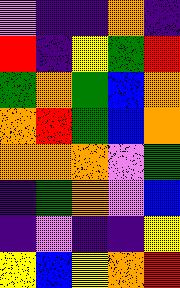[["violet", "indigo", "indigo", "orange", "indigo"], ["red", "indigo", "yellow", "green", "red"], ["green", "orange", "green", "blue", "orange"], ["orange", "red", "green", "blue", "orange"], ["orange", "orange", "orange", "violet", "green"], ["indigo", "green", "orange", "violet", "blue"], ["indigo", "violet", "indigo", "indigo", "yellow"], ["yellow", "blue", "yellow", "orange", "red"]]